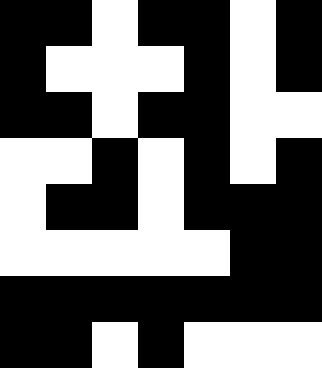[["black", "black", "white", "black", "black", "white", "black"], ["black", "white", "white", "white", "black", "white", "black"], ["black", "black", "white", "black", "black", "white", "white"], ["white", "white", "black", "white", "black", "white", "black"], ["white", "black", "black", "white", "black", "black", "black"], ["white", "white", "white", "white", "white", "black", "black"], ["black", "black", "black", "black", "black", "black", "black"], ["black", "black", "white", "black", "white", "white", "white"]]